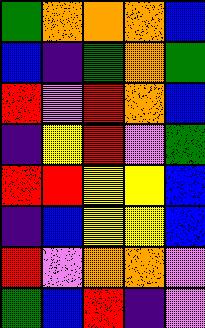[["green", "orange", "orange", "orange", "blue"], ["blue", "indigo", "green", "orange", "green"], ["red", "violet", "red", "orange", "blue"], ["indigo", "yellow", "red", "violet", "green"], ["red", "red", "yellow", "yellow", "blue"], ["indigo", "blue", "yellow", "yellow", "blue"], ["red", "violet", "orange", "orange", "violet"], ["green", "blue", "red", "indigo", "violet"]]